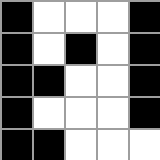[["black", "white", "white", "white", "black"], ["black", "white", "black", "white", "black"], ["black", "black", "white", "white", "black"], ["black", "white", "white", "white", "black"], ["black", "black", "white", "white", "white"]]